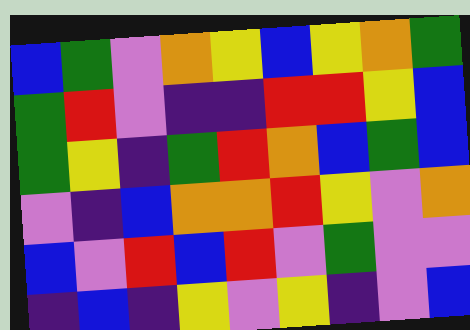[["blue", "green", "violet", "orange", "yellow", "blue", "yellow", "orange", "green"], ["green", "red", "violet", "indigo", "indigo", "red", "red", "yellow", "blue"], ["green", "yellow", "indigo", "green", "red", "orange", "blue", "green", "blue"], ["violet", "indigo", "blue", "orange", "orange", "red", "yellow", "violet", "orange"], ["blue", "violet", "red", "blue", "red", "violet", "green", "violet", "violet"], ["indigo", "blue", "indigo", "yellow", "violet", "yellow", "indigo", "violet", "blue"]]